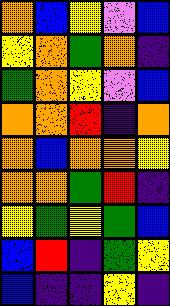[["orange", "blue", "yellow", "violet", "blue"], ["yellow", "orange", "green", "orange", "indigo"], ["green", "orange", "yellow", "violet", "blue"], ["orange", "orange", "red", "indigo", "orange"], ["orange", "blue", "orange", "orange", "yellow"], ["orange", "orange", "green", "red", "indigo"], ["yellow", "green", "yellow", "green", "blue"], ["blue", "red", "indigo", "green", "yellow"], ["blue", "indigo", "indigo", "yellow", "indigo"]]